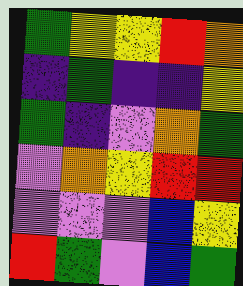[["green", "yellow", "yellow", "red", "orange"], ["indigo", "green", "indigo", "indigo", "yellow"], ["green", "indigo", "violet", "orange", "green"], ["violet", "orange", "yellow", "red", "red"], ["violet", "violet", "violet", "blue", "yellow"], ["red", "green", "violet", "blue", "green"]]